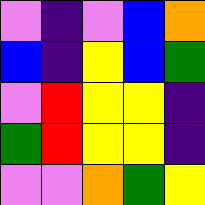[["violet", "indigo", "violet", "blue", "orange"], ["blue", "indigo", "yellow", "blue", "green"], ["violet", "red", "yellow", "yellow", "indigo"], ["green", "red", "yellow", "yellow", "indigo"], ["violet", "violet", "orange", "green", "yellow"]]